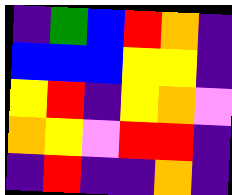[["indigo", "green", "blue", "red", "orange", "indigo"], ["blue", "blue", "blue", "yellow", "yellow", "indigo"], ["yellow", "red", "indigo", "yellow", "orange", "violet"], ["orange", "yellow", "violet", "red", "red", "indigo"], ["indigo", "red", "indigo", "indigo", "orange", "indigo"]]